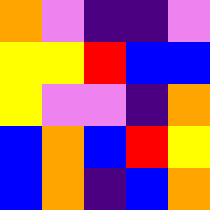[["orange", "violet", "indigo", "indigo", "violet"], ["yellow", "yellow", "red", "blue", "blue"], ["yellow", "violet", "violet", "indigo", "orange"], ["blue", "orange", "blue", "red", "yellow"], ["blue", "orange", "indigo", "blue", "orange"]]